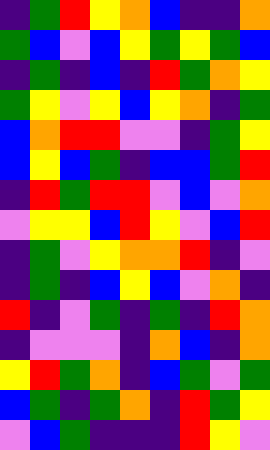[["indigo", "green", "red", "yellow", "orange", "blue", "indigo", "indigo", "orange"], ["green", "blue", "violet", "blue", "yellow", "green", "yellow", "green", "blue"], ["indigo", "green", "indigo", "blue", "indigo", "red", "green", "orange", "yellow"], ["green", "yellow", "violet", "yellow", "blue", "yellow", "orange", "indigo", "green"], ["blue", "orange", "red", "red", "violet", "violet", "indigo", "green", "yellow"], ["blue", "yellow", "blue", "green", "indigo", "blue", "blue", "green", "red"], ["indigo", "red", "green", "red", "red", "violet", "blue", "violet", "orange"], ["violet", "yellow", "yellow", "blue", "red", "yellow", "violet", "blue", "red"], ["indigo", "green", "violet", "yellow", "orange", "orange", "red", "indigo", "violet"], ["indigo", "green", "indigo", "blue", "yellow", "blue", "violet", "orange", "indigo"], ["red", "indigo", "violet", "green", "indigo", "green", "indigo", "red", "orange"], ["indigo", "violet", "violet", "violet", "indigo", "orange", "blue", "indigo", "orange"], ["yellow", "red", "green", "orange", "indigo", "blue", "green", "violet", "green"], ["blue", "green", "indigo", "green", "orange", "indigo", "red", "green", "yellow"], ["violet", "blue", "green", "indigo", "indigo", "indigo", "red", "yellow", "violet"]]